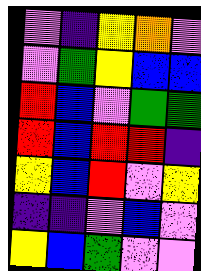[["violet", "indigo", "yellow", "orange", "violet"], ["violet", "green", "yellow", "blue", "blue"], ["red", "blue", "violet", "green", "green"], ["red", "blue", "red", "red", "indigo"], ["yellow", "blue", "red", "violet", "yellow"], ["indigo", "indigo", "violet", "blue", "violet"], ["yellow", "blue", "green", "violet", "violet"]]